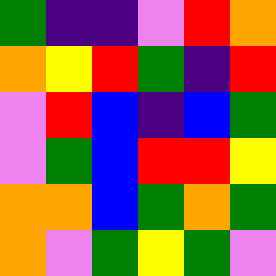[["green", "indigo", "indigo", "violet", "red", "orange"], ["orange", "yellow", "red", "green", "indigo", "red"], ["violet", "red", "blue", "indigo", "blue", "green"], ["violet", "green", "blue", "red", "red", "yellow"], ["orange", "orange", "blue", "green", "orange", "green"], ["orange", "violet", "green", "yellow", "green", "violet"]]